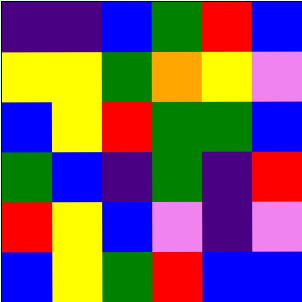[["indigo", "indigo", "blue", "green", "red", "blue"], ["yellow", "yellow", "green", "orange", "yellow", "violet"], ["blue", "yellow", "red", "green", "green", "blue"], ["green", "blue", "indigo", "green", "indigo", "red"], ["red", "yellow", "blue", "violet", "indigo", "violet"], ["blue", "yellow", "green", "red", "blue", "blue"]]